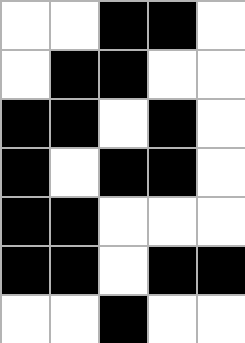[["white", "white", "black", "black", "white"], ["white", "black", "black", "white", "white"], ["black", "black", "white", "black", "white"], ["black", "white", "black", "black", "white"], ["black", "black", "white", "white", "white"], ["black", "black", "white", "black", "black"], ["white", "white", "black", "white", "white"]]